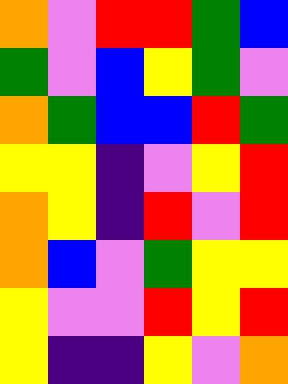[["orange", "violet", "red", "red", "green", "blue"], ["green", "violet", "blue", "yellow", "green", "violet"], ["orange", "green", "blue", "blue", "red", "green"], ["yellow", "yellow", "indigo", "violet", "yellow", "red"], ["orange", "yellow", "indigo", "red", "violet", "red"], ["orange", "blue", "violet", "green", "yellow", "yellow"], ["yellow", "violet", "violet", "red", "yellow", "red"], ["yellow", "indigo", "indigo", "yellow", "violet", "orange"]]